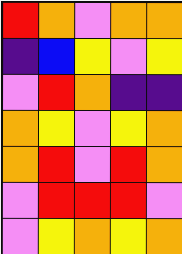[["red", "orange", "violet", "orange", "orange"], ["indigo", "blue", "yellow", "violet", "yellow"], ["violet", "red", "orange", "indigo", "indigo"], ["orange", "yellow", "violet", "yellow", "orange"], ["orange", "red", "violet", "red", "orange"], ["violet", "red", "red", "red", "violet"], ["violet", "yellow", "orange", "yellow", "orange"]]